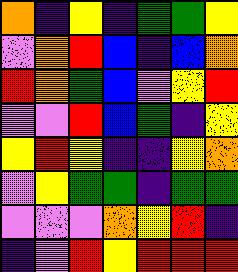[["orange", "indigo", "yellow", "indigo", "green", "green", "yellow"], ["violet", "orange", "red", "blue", "indigo", "blue", "orange"], ["red", "orange", "green", "blue", "violet", "yellow", "red"], ["violet", "violet", "red", "blue", "green", "indigo", "yellow"], ["yellow", "red", "yellow", "indigo", "indigo", "yellow", "orange"], ["violet", "yellow", "green", "green", "indigo", "green", "green"], ["violet", "violet", "violet", "orange", "yellow", "red", "indigo"], ["indigo", "violet", "red", "yellow", "red", "red", "red"]]